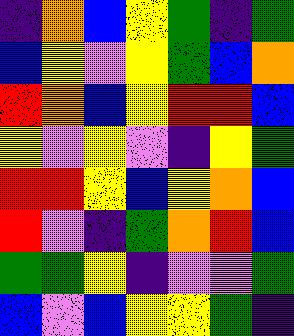[["indigo", "orange", "blue", "yellow", "green", "indigo", "green"], ["blue", "yellow", "violet", "yellow", "green", "blue", "orange"], ["red", "orange", "blue", "yellow", "red", "red", "blue"], ["yellow", "violet", "yellow", "violet", "indigo", "yellow", "green"], ["red", "red", "yellow", "blue", "yellow", "orange", "blue"], ["red", "violet", "indigo", "green", "orange", "red", "blue"], ["green", "green", "yellow", "indigo", "violet", "violet", "green"], ["blue", "violet", "blue", "yellow", "yellow", "green", "indigo"]]